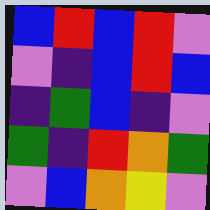[["blue", "red", "blue", "red", "violet"], ["violet", "indigo", "blue", "red", "blue"], ["indigo", "green", "blue", "indigo", "violet"], ["green", "indigo", "red", "orange", "green"], ["violet", "blue", "orange", "yellow", "violet"]]